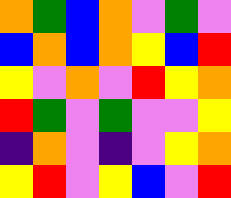[["orange", "green", "blue", "orange", "violet", "green", "violet"], ["blue", "orange", "blue", "orange", "yellow", "blue", "red"], ["yellow", "violet", "orange", "violet", "red", "yellow", "orange"], ["red", "green", "violet", "green", "violet", "violet", "yellow"], ["indigo", "orange", "violet", "indigo", "violet", "yellow", "orange"], ["yellow", "red", "violet", "yellow", "blue", "violet", "red"]]